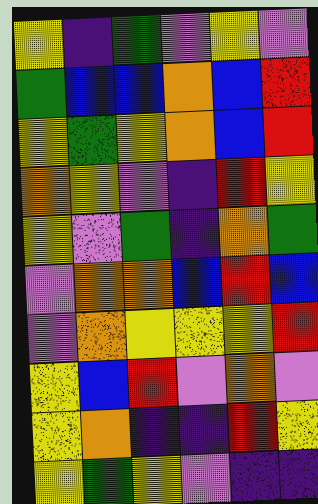[["yellow", "indigo", "green", "violet", "yellow", "violet"], ["green", "blue", "blue", "orange", "blue", "red"], ["yellow", "green", "yellow", "orange", "blue", "red"], ["orange", "yellow", "violet", "indigo", "red", "yellow"], ["yellow", "violet", "green", "indigo", "orange", "green"], ["violet", "orange", "orange", "blue", "red", "blue"], ["violet", "orange", "yellow", "yellow", "yellow", "red"], ["yellow", "blue", "red", "violet", "orange", "violet"], ["yellow", "orange", "indigo", "indigo", "red", "yellow"], ["yellow", "green", "yellow", "violet", "indigo", "indigo"]]